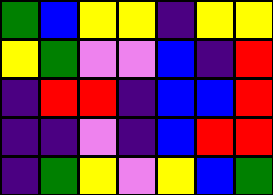[["green", "blue", "yellow", "yellow", "indigo", "yellow", "yellow"], ["yellow", "green", "violet", "violet", "blue", "indigo", "red"], ["indigo", "red", "red", "indigo", "blue", "blue", "red"], ["indigo", "indigo", "violet", "indigo", "blue", "red", "red"], ["indigo", "green", "yellow", "violet", "yellow", "blue", "green"]]